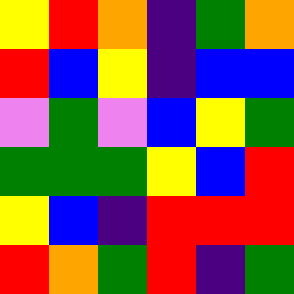[["yellow", "red", "orange", "indigo", "green", "orange"], ["red", "blue", "yellow", "indigo", "blue", "blue"], ["violet", "green", "violet", "blue", "yellow", "green"], ["green", "green", "green", "yellow", "blue", "red"], ["yellow", "blue", "indigo", "red", "red", "red"], ["red", "orange", "green", "red", "indigo", "green"]]